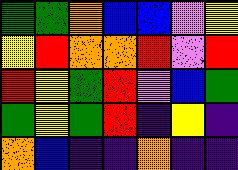[["green", "green", "orange", "blue", "blue", "violet", "yellow"], ["yellow", "red", "orange", "orange", "red", "violet", "red"], ["red", "yellow", "green", "red", "violet", "blue", "green"], ["green", "yellow", "green", "red", "indigo", "yellow", "indigo"], ["orange", "blue", "indigo", "indigo", "orange", "indigo", "indigo"]]